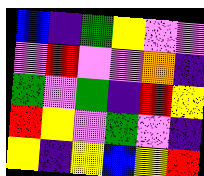[["blue", "indigo", "green", "yellow", "violet", "violet"], ["violet", "red", "violet", "violet", "orange", "indigo"], ["green", "violet", "green", "indigo", "red", "yellow"], ["red", "yellow", "violet", "green", "violet", "indigo"], ["yellow", "indigo", "yellow", "blue", "yellow", "red"]]